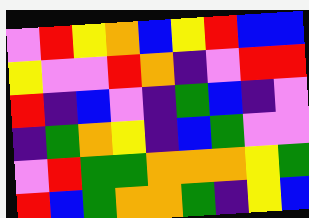[["violet", "red", "yellow", "orange", "blue", "yellow", "red", "blue", "blue"], ["yellow", "violet", "violet", "red", "orange", "indigo", "violet", "red", "red"], ["red", "indigo", "blue", "violet", "indigo", "green", "blue", "indigo", "violet"], ["indigo", "green", "orange", "yellow", "indigo", "blue", "green", "violet", "violet"], ["violet", "red", "green", "green", "orange", "orange", "orange", "yellow", "green"], ["red", "blue", "green", "orange", "orange", "green", "indigo", "yellow", "blue"]]